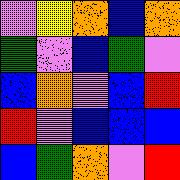[["violet", "yellow", "orange", "blue", "orange"], ["green", "violet", "blue", "green", "violet"], ["blue", "orange", "violet", "blue", "red"], ["red", "violet", "blue", "blue", "blue"], ["blue", "green", "orange", "violet", "red"]]